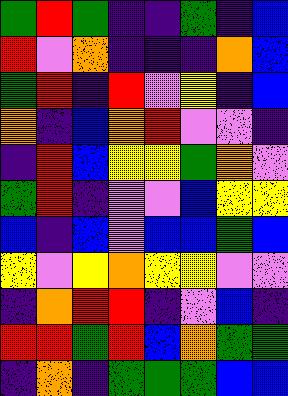[["green", "red", "green", "indigo", "indigo", "green", "indigo", "blue"], ["red", "violet", "orange", "indigo", "indigo", "indigo", "orange", "blue"], ["green", "red", "indigo", "red", "violet", "yellow", "indigo", "blue"], ["orange", "indigo", "blue", "orange", "red", "violet", "violet", "indigo"], ["indigo", "red", "blue", "yellow", "yellow", "green", "orange", "violet"], ["green", "red", "indigo", "violet", "violet", "blue", "yellow", "yellow"], ["blue", "indigo", "blue", "violet", "blue", "blue", "green", "blue"], ["yellow", "violet", "yellow", "orange", "yellow", "yellow", "violet", "violet"], ["indigo", "orange", "red", "red", "indigo", "violet", "blue", "indigo"], ["red", "red", "green", "red", "blue", "orange", "green", "green"], ["indigo", "orange", "indigo", "green", "green", "green", "blue", "blue"]]